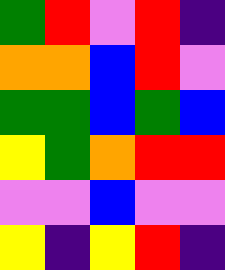[["green", "red", "violet", "red", "indigo"], ["orange", "orange", "blue", "red", "violet"], ["green", "green", "blue", "green", "blue"], ["yellow", "green", "orange", "red", "red"], ["violet", "violet", "blue", "violet", "violet"], ["yellow", "indigo", "yellow", "red", "indigo"]]